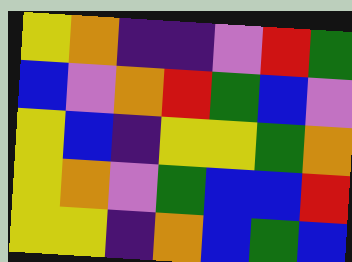[["yellow", "orange", "indigo", "indigo", "violet", "red", "green"], ["blue", "violet", "orange", "red", "green", "blue", "violet"], ["yellow", "blue", "indigo", "yellow", "yellow", "green", "orange"], ["yellow", "orange", "violet", "green", "blue", "blue", "red"], ["yellow", "yellow", "indigo", "orange", "blue", "green", "blue"]]